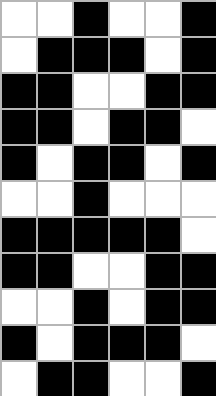[["white", "white", "black", "white", "white", "black"], ["white", "black", "black", "black", "white", "black"], ["black", "black", "white", "white", "black", "black"], ["black", "black", "white", "black", "black", "white"], ["black", "white", "black", "black", "white", "black"], ["white", "white", "black", "white", "white", "white"], ["black", "black", "black", "black", "black", "white"], ["black", "black", "white", "white", "black", "black"], ["white", "white", "black", "white", "black", "black"], ["black", "white", "black", "black", "black", "white"], ["white", "black", "black", "white", "white", "black"]]